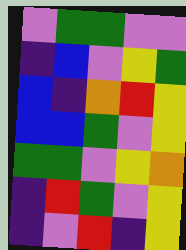[["violet", "green", "green", "violet", "violet"], ["indigo", "blue", "violet", "yellow", "green"], ["blue", "indigo", "orange", "red", "yellow"], ["blue", "blue", "green", "violet", "yellow"], ["green", "green", "violet", "yellow", "orange"], ["indigo", "red", "green", "violet", "yellow"], ["indigo", "violet", "red", "indigo", "yellow"]]